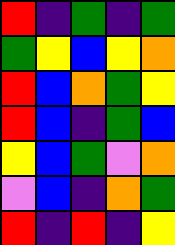[["red", "indigo", "green", "indigo", "green"], ["green", "yellow", "blue", "yellow", "orange"], ["red", "blue", "orange", "green", "yellow"], ["red", "blue", "indigo", "green", "blue"], ["yellow", "blue", "green", "violet", "orange"], ["violet", "blue", "indigo", "orange", "green"], ["red", "indigo", "red", "indigo", "yellow"]]